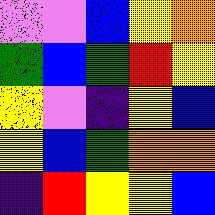[["violet", "violet", "blue", "yellow", "orange"], ["green", "blue", "green", "red", "yellow"], ["yellow", "violet", "indigo", "yellow", "blue"], ["yellow", "blue", "green", "orange", "orange"], ["indigo", "red", "yellow", "yellow", "blue"]]